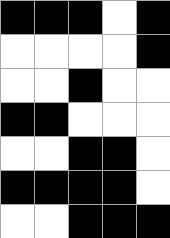[["black", "black", "black", "white", "black"], ["white", "white", "white", "white", "black"], ["white", "white", "black", "white", "white"], ["black", "black", "white", "white", "white"], ["white", "white", "black", "black", "white"], ["black", "black", "black", "black", "white"], ["white", "white", "black", "black", "black"]]